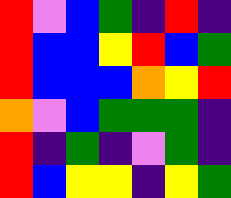[["red", "violet", "blue", "green", "indigo", "red", "indigo"], ["red", "blue", "blue", "yellow", "red", "blue", "green"], ["red", "blue", "blue", "blue", "orange", "yellow", "red"], ["orange", "violet", "blue", "green", "green", "green", "indigo"], ["red", "indigo", "green", "indigo", "violet", "green", "indigo"], ["red", "blue", "yellow", "yellow", "indigo", "yellow", "green"]]